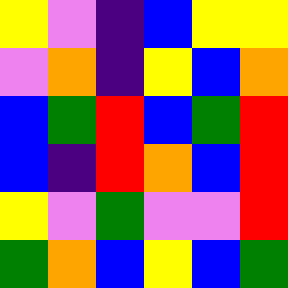[["yellow", "violet", "indigo", "blue", "yellow", "yellow"], ["violet", "orange", "indigo", "yellow", "blue", "orange"], ["blue", "green", "red", "blue", "green", "red"], ["blue", "indigo", "red", "orange", "blue", "red"], ["yellow", "violet", "green", "violet", "violet", "red"], ["green", "orange", "blue", "yellow", "blue", "green"]]